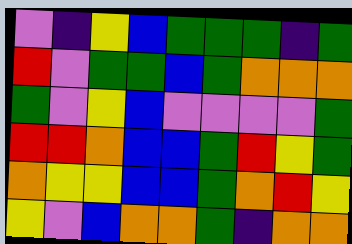[["violet", "indigo", "yellow", "blue", "green", "green", "green", "indigo", "green"], ["red", "violet", "green", "green", "blue", "green", "orange", "orange", "orange"], ["green", "violet", "yellow", "blue", "violet", "violet", "violet", "violet", "green"], ["red", "red", "orange", "blue", "blue", "green", "red", "yellow", "green"], ["orange", "yellow", "yellow", "blue", "blue", "green", "orange", "red", "yellow"], ["yellow", "violet", "blue", "orange", "orange", "green", "indigo", "orange", "orange"]]